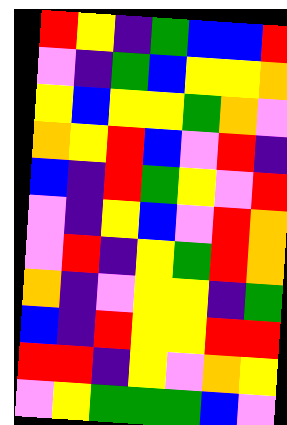[["red", "yellow", "indigo", "green", "blue", "blue", "red"], ["violet", "indigo", "green", "blue", "yellow", "yellow", "orange"], ["yellow", "blue", "yellow", "yellow", "green", "orange", "violet"], ["orange", "yellow", "red", "blue", "violet", "red", "indigo"], ["blue", "indigo", "red", "green", "yellow", "violet", "red"], ["violet", "indigo", "yellow", "blue", "violet", "red", "orange"], ["violet", "red", "indigo", "yellow", "green", "red", "orange"], ["orange", "indigo", "violet", "yellow", "yellow", "indigo", "green"], ["blue", "indigo", "red", "yellow", "yellow", "red", "red"], ["red", "red", "indigo", "yellow", "violet", "orange", "yellow"], ["violet", "yellow", "green", "green", "green", "blue", "violet"]]